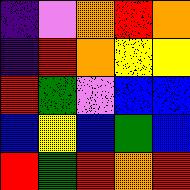[["indigo", "violet", "orange", "red", "orange"], ["indigo", "red", "orange", "yellow", "yellow"], ["red", "green", "violet", "blue", "blue"], ["blue", "yellow", "blue", "green", "blue"], ["red", "green", "red", "orange", "red"]]